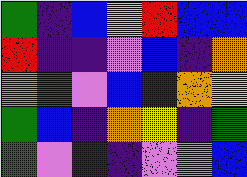[["green", "indigo", "blue", "yellow", "red", "blue", "blue"], ["red", "indigo", "indigo", "violet", "blue", "indigo", "orange"], ["orange", "green", "violet", "blue", "indigo", "orange", "yellow"], ["green", "blue", "indigo", "orange", "yellow", "indigo", "green"], ["green", "violet", "indigo", "indigo", "violet", "violet", "blue"]]